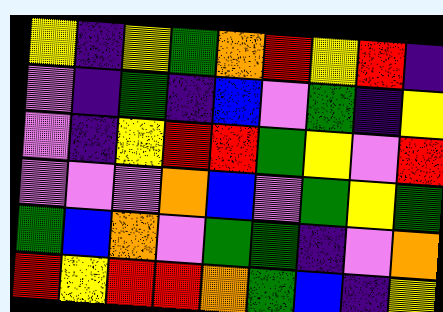[["yellow", "indigo", "yellow", "green", "orange", "red", "yellow", "red", "indigo"], ["violet", "indigo", "green", "indigo", "blue", "violet", "green", "indigo", "yellow"], ["violet", "indigo", "yellow", "red", "red", "green", "yellow", "violet", "red"], ["violet", "violet", "violet", "orange", "blue", "violet", "green", "yellow", "green"], ["green", "blue", "orange", "violet", "green", "green", "indigo", "violet", "orange"], ["red", "yellow", "red", "red", "orange", "green", "blue", "indigo", "yellow"]]